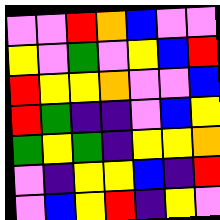[["violet", "violet", "red", "orange", "blue", "violet", "violet"], ["yellow", "violet", "green", "violet", "yellow", "blue", "red"], ["red", "yellow", "yellow", "orange", "violet", "violet", "blue"], ["red", "green", "indigo", "indigo", "violet", "blue", "yellow"], ["green", "yellow", "green", "indigo", "yellow", "yellow", "orange"], ["violet", "indigo", "yellow", "yellow", "blue", "indigo", "red"], ["violet", "blue", "yellow", "red", "indigo", "yellow", "violet"]]